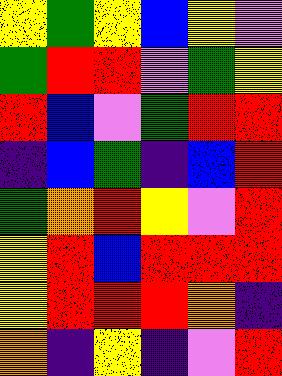[["yellow", "green", "yellow", "blue", "yellow", "violet"], ["green", "red", "red", "violet", "green", "yellow"], ["red", "blue", "violet", "green", "red", "red"], ["indigo", "blue", "green", "indigo", "blue", "red"], ["green", "orange", "red", "yellow", "violet", "red"], ["yellow", "red", "blue", "red", "red", "red"], ["yellow", "red", "red", "red", "orange", "indigo"], ["orange", "indigo", "yellow", "indigo", "violet", "red"]]